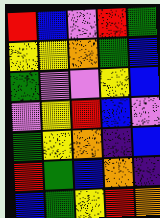[["red", "blue", "violet", "red", "green"], ["yellow", "yellow", "orange", "green", "blue"], ["green", "violet", "violet", "yellow", "blue"], ["violet", "yellow", "red", "blue", "violet"], ["green", "yellow", "orange", "indigo", "blue"], ["red", "green", "blue", "orange", "indigo"], ["blue", "green", "yellow", "red", "orange"]]